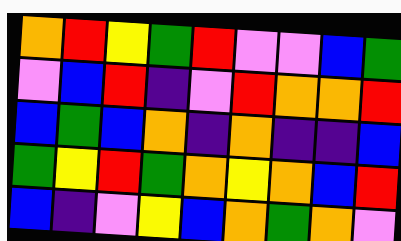[["orange", "red", "yellow", "green", "red", "violet", "violet", "blue", "green"], ["violet", "blue", "red", "indigo", "violet", "red", "orange", "orange", "red"], ["blue", "green", "blue", "orange", "indigo", "orange", "indigo", "indigo", "blue"], ["green", "yellow", "red", "green", "orange", "yellow", "orange", "blue", "red"], ["blue", "indigo", "violet", "yellow", "blue", "orange", "green", "orange", "violet"]]